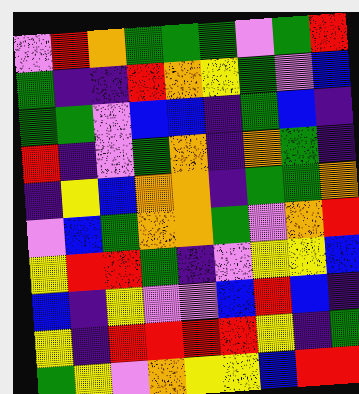[["violet", "red", "orange", "green", "green", "green", "violet", "green", "red"], ["green", "indigo", "indigo", "red", "orange", "yellow", "green", "violet", "blue"], ["green", "green", "violet", "blue", "blue", "indigo", "green", "blue", "indigo"], ["red", "indigo", "violet", "green", "orange", "indigo", "orange", "green", "indigo"], ["indigo", "yellow", "blue", "orange", "orange", "indigo", "green", "green", "orange"], ["violet", "blue", "green", "orange", "orange", "green", "violet", "orange", "red"], ["yellow", "red", "red", "green", "indigo", "violet", "yellow", "yellow", "blue"], ["blue", "indigo", "yellow", "violet", "violet", "blue", "red", "blue", "indigo"], ["yellow", "indigo", "red", "red", "red", "red", "yellow", "indigo", "green"], ["green", "yellow", "violet", "orange", "yellow", "yellow", "blue", "red", "red"]]